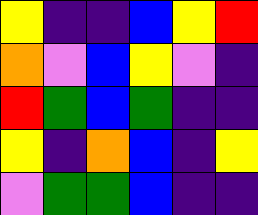[["yellow", "indigo", "indigo", "blue", "yellow", "red"], ["orange", "violet", "blue", "yellow", "violet", "indigo"], ["red", "green", "blue", "green", "indigo", "indigo"], ["yellow", "indigo", "orange", "blue", "indigo", "yellow"], ["violet", "green", "green", "blue", "indigo", "indigo"]]